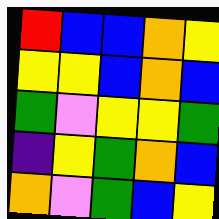[["red", "blue", "blue", "orange", "yellow"], ["yellow", "yellow", "blue", "orange", "blue"], ["green", "violet", "yellow", "yellow", "green"], ["indigo", "yellow", "green", "orange", "blue"], ["orange", "violet", "green", "blue", "yellow"]]